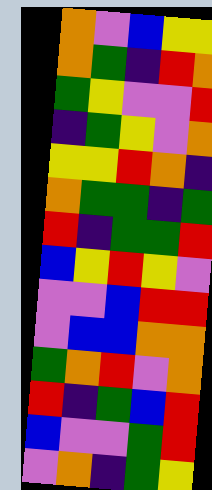[["orange", "violet", "blue", "yellow", "yellow"], ["orange", "green", "indigo", "red", "orange"], ["green", "yellow", "violet", "violet", "red"], ["indigo", "green", "yellow", "violet", "orange"], ["yellow", "yellow", "red", "orange", "indigo"], ["orange", "green", "green", "indigo", "green"], ["red", "indigo", "green", "green", "red"], ["blue", "yellow", "red", "yellow", "violet"], ["violet", "violet", "blue", "red", "red"], ["violet", "blue", "blue", "orange", "orange"], ["green", "orange", "red", "violet", "orange"], ["red", "indigo", "green", "blue", "red"], ["blue", "violet", "violet", "green", "red"], ["violet", "orange", "indigo", "green", "yellow"]]